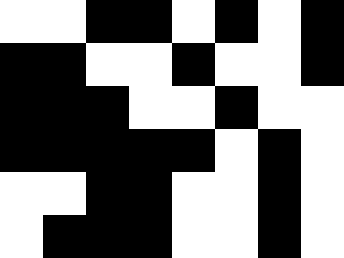[["white", "white", "black", "black", "white", "black", "white", "black"], ["black", "black", "white", "white", "black", "white", "white", "black"], ["black", "black", "black", "white", "white", "black", "white", "white"], ["black", "black", "black", "black", "black", "white", "black", "white"], ["white", "white", "black", "black", "white", "white", "black", "white"], ["white", "black", "black", "black", "white", "white", "black", "white"]]